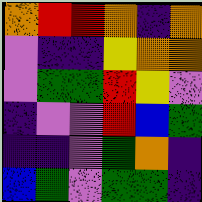[["orange", "red", "red", "orange", "indigo", "orange"], ["violet", "indigo", "indigo", "yellow", "orange", "orange"], ["violet", "green", "green", "red", "yellow", "violet"], ["indigo", "violet", "violet", "red", "blue", "green"], ["indigo", "indigo", "violet", "green", "orange", "indigo"], ["blue", "green", "violet", "green", "green", "indigo"]]